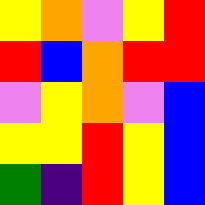[["yellow", "orange", "violet", "yellow", "red"], ["red", "blue", "orange", "red", "red"], ["violet", "yellow", "orange", "violet", "blue"], ["yellow", "yellow", "red", "yellow", "blue"], ["green", "indigo", "red", "yellow", "blue"]]